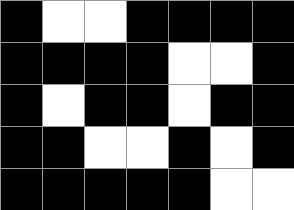[["black", "white", "white", "black", "black", "black", "black"], ["black", "black", "black", "black", "white", "white", "black"], ["black", "white", "black", "black", "white", "black", "black"], ["black", "black", "white", "white", "black", "white", "black"], ["black", "black", "black", "black", "black", "white", "white"]]